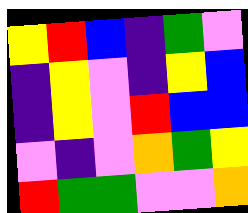[["yellow", "red", "blue", "indigo", "green", "violet"], ["indigo", "yellow", "violet", "indigo", "yellow", "blue"], ["indigo", "yellow", "violet", "red", "blue", "blue"], ["violet", "indigo", "violet", "orange", "green", "yellow"], ["red", "green", "green", "violet", "violet", "orange"]]